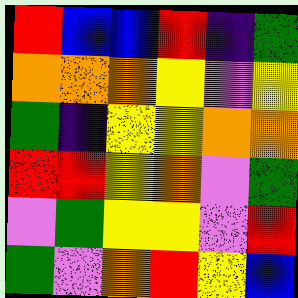[["red", "blue", "blue", "red", "indigo", "green"], ["orange", "orange", "orange", "yellow", "violet", "yellow"], ["green", "indigo", "yellow", "yellow", "orange", "orange"], ["red", "red", "yellow", "orange", "violet", "green"], ["violet", "green", "yellow", "yellow", "violet", "red"], ["green", "violet", "orange", "red", "yellow", "blue"]]